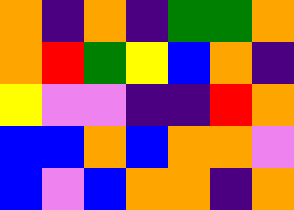[["orange", "indigo", "orange", "indigo", "green", "green", "orange"], ["orange", "red", "green", "yellow", "blue", "orange", "indigo"], ["yellow", "violet", "violet", "indigo", "indigo", "red", "orange"], ["blue", "blue", "orange", "blue", "orange", "orange", "violet"], ["blue", "violet", "blue", "orange", "orange", "indigo", "orange"]]